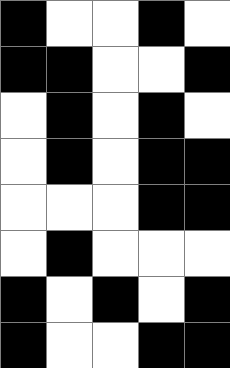[["black", "white", "white", "black", "white"], ["black", "black", "white", "white", "black"], ["white", "black", "white", "black", "white"], ["white", "black", "white", "black", "black"], ["white", "white", "white", "black", "black"], ["white", "black", "white", "white", "white"], ["black", "white", "black", "white", "black"], ["black", "white", "white", "black", "black"]]